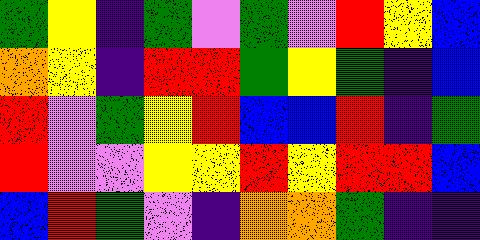[["green", "yellow", "indigo", "green", "violet", "green", "violet", "red", "yellow", "blue"], ["orange", "yellow", "indigo", "red", "red", "green", "yellow", "green", "indigo", "blue"], ["red", "violet", "green", "yellow", "red", "blue", "blue", "red", "indigo", "green"], ["red", "violet", "violet", "yellow", "yellow", "red", "yellow", "red", "red", "blue"], ["blue", "red", "green", "violet", "indigo", "orange", "orange", "green", "indigo", "indigo"]]